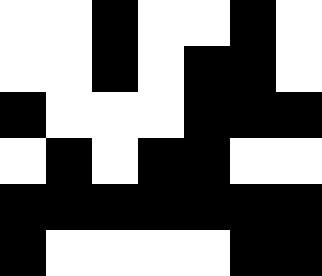[["white", "white", "black", "white", "white", "black", "white"], ["white", "white", "black", "white", "black", "black", "white"], ["black", "white", "white", "white", "black", "black", "black"], ["white", "black", "white", "black", "black", "white", "white"], ["black", "black", "black", "black", "black", "black", "black"], ["black", "white", "white", "white", "white", "black", "black"]]